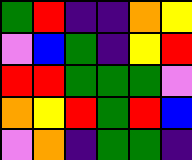[["green", "red", "indigo", "indigo", "orange", "yellow"], ["violet", "blue", "green", "indigo", "yellow", "red"], ["red", "red", "green", "green", "green", "violet"], ["orange", "yellow", "red", "green", "red", "blue"], ["violet", "orange", "indigo", "green", "green", "indigo"]]